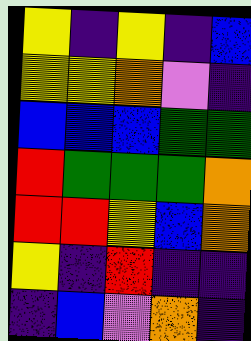[["yellow", "indigo", "yellow", "indigo", "blue"], ["yellow", "yellow", "orange", "violet", "indigo"], ["blue", "blue", "blue", "green", "green"], ["red", "green", "green", "green", "orange"], ["red", "red", "yellow", "blue", "orange"], ["yellow", "indigo", "red", "indigo", "indigo"], ["indigo", "blue", "violet", "orange", "indigo"]]